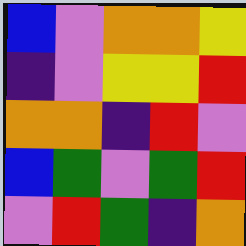[["blue", "violet", "orange", "orange", "yellow"], ["indigo", "violet", "yellow", "yellow", "red"], ["orange", "orange", "indigo", "red", "violet"], ["blue", "green", "violet", "green", "red"], ["violet", "red", "green", "indigo", "orange"]]